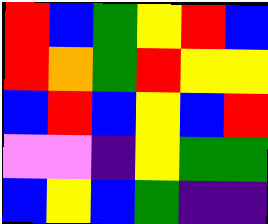[["red", "blue", "green", "yellow", "red", "blue"], ["red", "orange", "green", "red", "yellow", "yellow"], ["blue", "red", "blue", "yellow", "blue", "red"], ["violet", "violet", "indigo", "yellow", "green", "green"], ["blue", "yellow", "blue", "green", "indigo", "indigo"]]